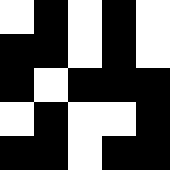[["white", "black", "white", "black", "white"], ["black", "black", "white", "black", "white"], ["black", "white", "black", "black", "black"], ["white", "black", "white", "white", "black"], ["black", "black", "white", "black", "black"]]